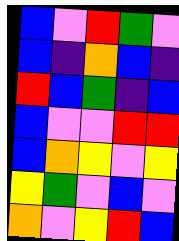[["blue", "violet", "red", "green", "violet"], ["blue", "indigo", "orange", "blue", "indigo"], ["red", "blue", "green", "indigo", "blue"], ["blue", "violet", "violet", "red", "red"], ["blue", "orange", "yellow", "violet", "yellow"], ["yellow", "green", "violet", "blue", "violet"], ["orange", "violet", "yellow", "red", "blue"]]